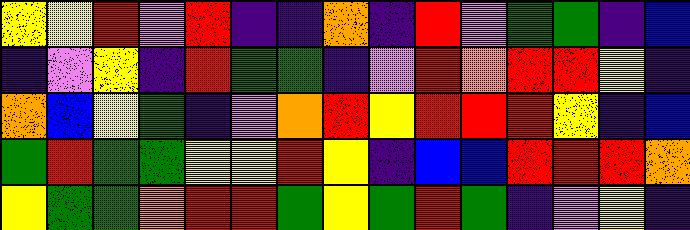[["yellow", "yellow", "red", "violet", "red", "indigo", "indigo", "orange", "indigo", "red", "violet", "green", "green", "indigo", "blue"], ["indigo", "violet", "yellow", "indigo", "red", "green", "green", "indigo", "violet", "red", "orange", "red", "red", "yellow", "indigo"], ["orange", "blue", "yellow", "green", "indigo", "violet", "orange", "red", "yellow", "red", "red", "red", "yellow", "indigo", "blue"], ["green", "red", "green", "green", "yellow", "yellow", "red", "yellow", "indigo", "blue", "blue", "red", "red", "red", "orange"], ["yellow", "green", "green", "orange", "red", "red", "green", "yellow", "green", "red", "green", "indigo", "violet", "yellow", "indigo"]]